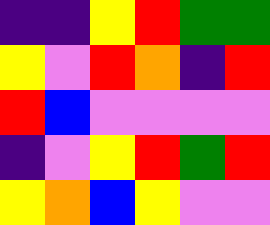[["indigo", "indigo", "yellow", "red", "green", "green"], ["yellow", "violet", "red", "orange", "indigo", "red"], ["red", "blue", "violet", "violet", "violet", "violet"], ["indigo", "violet", "yellow", "red", "green", "red"], ["yellow", "orange", "blue", "yellow", "violet", "violet"]]